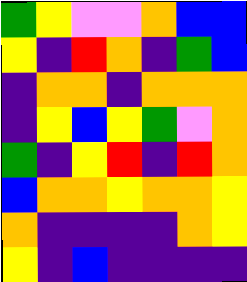[["green", "yellow", "violet", "violet", "orange", "blue", "blue"], ["yellow", "indigo", "red", "orange", "indigo", "green", "blue"], ["indigo", "orange", "orange", "indigo", "orange", "orange", "orange"], ["indigo", "yellow", "blue", "yellow", "green", "violet", "orange"], ["green", "indigo", "yellow", "red", "indigo", "red", "orange"], ["blue", "orange", "orange", "yellow", "orange", "orange", "yellow"], ["orange", "indigo", "indigo", "indigo", "indigo", "orange", "yellow"], ["yellow", "indigo", "blue", "indigo", "indigo", "indigo", "indigo"]]